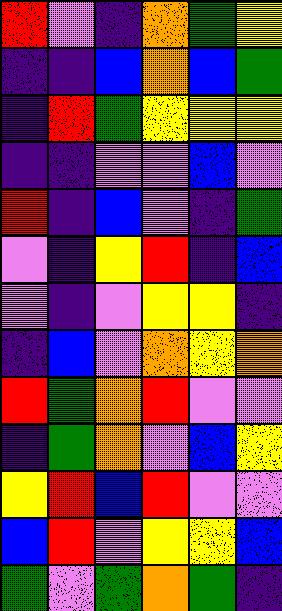[["red", "violet", "indigo", "orange", "green", "yellow"], ["indigo", "indigo", "blue", "orange", "blue", "green"], ["indigo", "red", "green", "yellow", "yellow", "yellow"], ["indigo", "indigo", "violet", "violet", "blue", "violet"], ["red", "indigo", "blue", "violet", "indigo", "green"], ["violet", "indigo", "yellow", "red", "indigo", "blue"], ["violet", "indigo", "violet", "yellow", "yellow", "indigo"], ["indigo", "blue", "violet", "orange", "yellow", "orange"], ["red", "green", "orange", "red", "violet", "violet"], ["indigo", "green", "orange", "violet", "blue", "yellow"], ["yellow", "red", "blue", "red", "violet", "violet"], ["blue", "red", "violet", "yellow", "yellow", "blue"], ["green", "violet", "green", "orange", "green", "indigo"]]